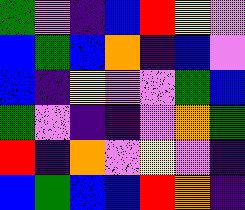[["green", "violet", "indigo", "blue", "red", "yellow", "violet"], ["blue", "green", "blue", "orange", "indigo", "blue", "violet"], ["blue", "indigo", "yellow", "violet", "violet", "green", "blue"], ["green", "violet", "indigo", "indigo", "violet", "orange", "green"], ["red", "indigo", "orange", "violet", "yellow", "violet", "indigo"], ["blue", "green", "blue", "blue", "red", "orange", "indigo"]]